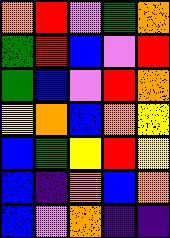[["orange", "red", "violet", "green", "orange"], ["green", "red", "blue", "violet", "red"], ["green", "blue", "violet", "red", "orange"], ["yellow", "orange", "blue", "orange", "yellow"], ["blue", "green", "yellow", "red", "yellow"], ["blue", "indigo", "orange", "blue", "orange"], ["blue", "violet", "orange", "indigo", "indigo"]]